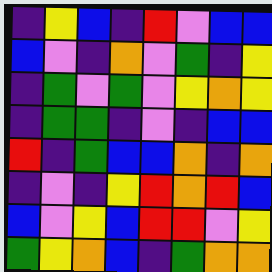[["indigo", "yellow", "blue", "indigo", "red", "violet", "blue", "blue"], ["blue", "violet", "indigo", "orange", "violet", "green", "indigo", "yellow"], ["indigo", "green", "violet", "green", "violet", "yellow", "orange", "yellow"], ["indigo", "green", "green", "indigo", "violet", "indigo", "blue", "blue"], ["red", "indigo", "green", "blue", "blue", "orange", "indigo", "orange"], ["indigo", "violet", "indigo", "yellow", "red", "orange", "red", "blue"], ["blue", "violet", "yellow", "blue", "red", "red", "violet", "yellow"], ["green", "yellow", "orange", "blue", "indigo", "green", "orange", "orange"]]